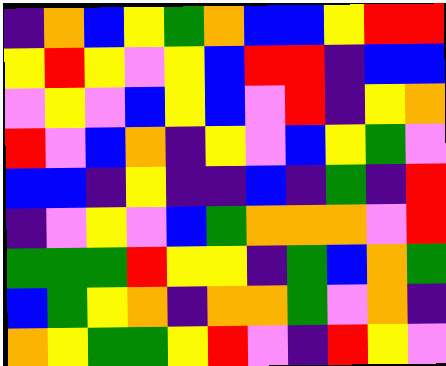[["indigo", "orange", "blue", "yellow", "green", "orange", "blue", "blue", "yellow", "red", "red"], ["yellow", "red", "yellow", "violet", "yellow", "blue", "red", "red", "indigo", "blue", "blue"], ["violet", "yellow", "violet", "blue", "yellow", "blue", "violet", "red", "indigo", "yellow", "orange"], ["red", "violet", "blue", "orange", "indigo", "yellow", "violet", "blue", "yellow", "green", "violet"], ["blue", "blue", "indigo", "yellow", "indigo", "indigo", "blue", "indigo", "green", "indigo", "red"], ["indigo", "violet", "yellow", "violet", "blue", "green", "orange", "orange", "orange", "violet", "red"], ["green", "green", "green", "red", "yellow", "yellow", "indigo", "green", "blue", "orange", "green"], ["blue", "green", "yellow", "orange", "indigo", "orange", "orange", "green", "violet", "orange", "indigo"], ["orange", "yellow", "green", "green", "yellow", "red", "violet", "indigo", "red", "yellow", "violet"]]